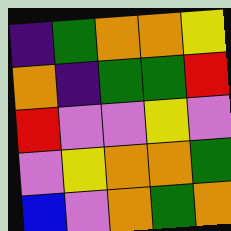[["indigo", "green", "orange", "orange", "yellow"], ["orange", "indigo", "green", "green", "red"], ["red", "violet", "violet", "yellow", "violet"], ["violet", "yellow", "orange", "orange", "green"], ["blue", "violet", "orange", "green", "orange"]]